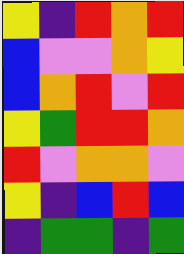[["yellow", "indigo", "red", "orange", "red"], ["blue", "violet", "violet", "orange", "yellow"], ["blue", "orange", "red", "violet", "red"], ["yellow", "green", "red", "red", "orange"], ["red", "violet", "orange", "orange", "violet"], ["yellow", "indigo", "blue", "red", "blue"], ["indigo", "green", "green", "indigo", "green"]]